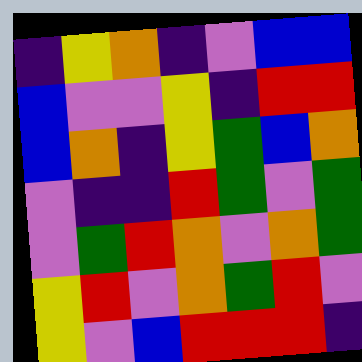[["indigo", "yellow", "orange", "indigo", "violet", "blue", "blue"], ["blue", "violet", "violet", "yellow", "indigo", "red", "red"], ["blue", "orange", "indigo", "yellow", "green", "blue", "orange"], ["violet", "indigo", "indigo", "red", "green", "violet", "green"], ["violet", "green", "red", "orange", "violet", "orange", "green"], ["yellow", "red", "violet", "orange", "green", "red", "violet"], ["yellow", "violet", "blue", "red", "red", "red", "indigo"]]